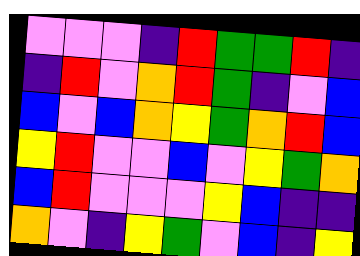[["violet", "violet", "violet", "indigo", "red", "green", "green", "red", "indigo"], ["indigo", "red", "violet", "orange", "red", "green", "indigo", "violet", "blue"], ["blue", "violet", "blue", "orange", "yellow", "green", "orange", "red", "blue"], ["yellow", "red", "violet", "violet", "blue", "violet", "yellow", "green", "orange"], ["blue", "red", "violet", "violet", "violet", "yellow", "blue", "indigo", "indigo"], ["orange", "violet", "indigo", "yellow", "green", "violet", "blue", "indigo", "yellow"]]